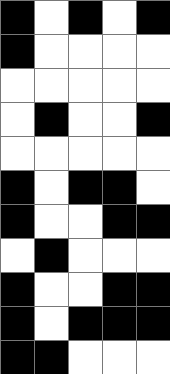[["black", "white", "black", "white", "black"], ["black", "white", "white", "white", "white"], ["white", "white", "white", "white", "white"], ["white", "black", "white", "white", "black"], ["white", "white", "white", "white", "white"], ["black", "white", "black", "black", "white"], ["black", "white", "white", "black", "black"], ["white", "black", "white", "white", "white"], ["black", "white", "white", "black", "black"], ["black", "white", "black", "black", "black"], ["black", "black", "white", "white", "white"]]